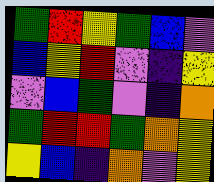[["green", "red", "yellow", "green", "blue", "violet"], ["blue", "yellow", "red", "violet", "indigo", "yellow"], ["violet", "blue", "green", "violet", "indigo", "orange"], ["green", "red", "red", "green", "orange", "yellow"], ["yellow", "blue", "indigo", "orange", "violet", "yellow"]]